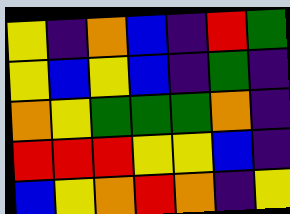[["yellow", "indigo", "orange", "blue", "indigo", "red", "green"], ["yellow", "blue", "yellow", "blue", "indigo", "green", "indigo"], ["orange", "yellow", "green", "green", "green", "orange", "indigo"], ["red", "red", "red", "yellow", "yellow", "blue", "indigo"], ["blue", "yellow", "orange", "red", "orange", "indigo", "yellow"]]